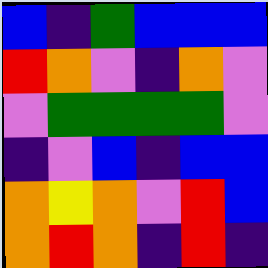[["blue", "indigo", "green", "blue", "blue", "blue"], ["red", "orange", "violet", "indigo", "orange", "violet"], ["violet", "green", "green", "green", "green", "violet"], ["indigo", "violet", "blue", "indigo", "blue", "blue"], ["orange", "yellow", "orange", "violet", "red", "blue"], ["orange", "red", "orange", "indigo", "red", "indigo"]]